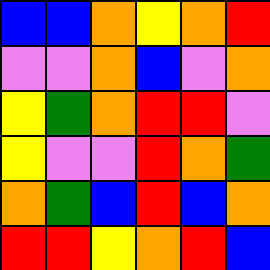[["blue", "blue", "orange", "yellow", "orange", "red"], ["violet", "violet", "orange", "blue", "violet", "orange"], ["yellow", "green", "orange", "red", "red", "violet"], ["yellow", "violet", "violet", "red", "orange", "green"], ["orange", "green", "blue", "red", "blue", "orange"], ["red", "red", "yellow", "orange", "red", "blue"]]